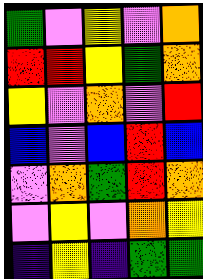[["green", "violet", "yellow", "violet", "orange"], ["red", "red", "yellow", "green", "orange"], ["yellow", "violet", "orange", "violet", "red"], ["blue", "violet", "blue", "red", "blue"], ["violet", "orange", "green", "red", "orange"], ["violet", "yellow", "violet", "orange", "yellow"], ["indigo", "yellow", "indigo", "green", "green"]]